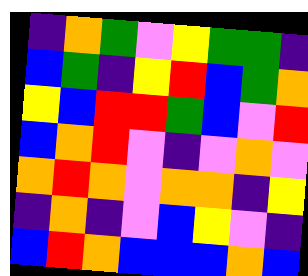[["indigo", "orange", "green", "violet", "yellow", "green", "green", "indigo"], ["blue", "green", "indigo", "yellow", "red", "blue", "green", "orange"], ["yellow", "blue", "red", "red", "green", "blue", "violet", "red"], ["blue", "orange", "red", "violet", "indigo", "violet", "orange", "violet"], ["orange", "red", "orange", "violet", "orange", "orange", "indigo", "yellow"], ["indigo", "orange", "indigo", "violet", "blue", "yellow", "violet", "indigo"], ["blue", "red", "orange", "blue", "blue", "blue", "orange", "blue"]]